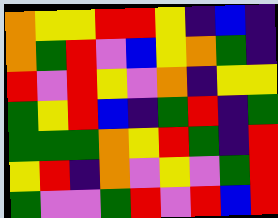[["orange", "yellow", "yellow", "red", "red", "yellow", "indigo", "blue", "indigo"], ["orange", "green", "red", "violet", "blue", "yellow", "orange", "green", "indigo"], ["red", "violet", "red", "yellow", "violet", "orange", "indigo", "yellow", "yellow"], ["green", "yellow", "red", "blue", "indigo", "green", "red", "indigo", "green"], ["green", "green", "green", "orange", "yellow", "red", "green", "indigo", "red"], ["yellow", "red", "indigo", "orange", "violet", "yellow", "violet", "green", "red"], ["green", "violet", "violet", "green", "red", "violet", "red", "blue", "red"]]